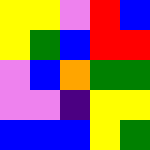[["yellow", "yellow", "violet", "red", "blue"], ["yellow", "green", "blue", "red", "red"], ["violet", "blue", "orange", "green", "green"], ["violet", "violet", "indigo", "yellow", "yellow"], ["blue", "blue", "blue", "yellow", "green"]]